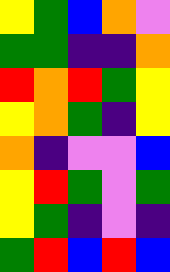[["yellow", "green", "blue", "orange", "violet"], ["green", "green", "indigo", "indigo", "orange"], ["red", "orange", "red", "green", "yellow"], ["yellow", "orange", "green", "indigo", "yellow"], ["orange", "indigo", "violet", "violet", "blue"], ["yellow", "red", "green", "violet", "green"], ["yellow", "green", "indigo", "violet", "indigo"], ["green", "red", "blue", "red", "blue"]]